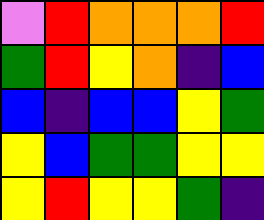[["violet", "red", "orange", "orange", "orange", "red"], ["green", "red", "yellow", "orange", "indigo", "blue"], ["blue", "indigo", "blue", "blue", "yellow", "green"], ["yellow", "blue", "green", "green", "yellow", "yellow"], ["yellow", "red", "yellow", "yellow", "green", "indigo"]]